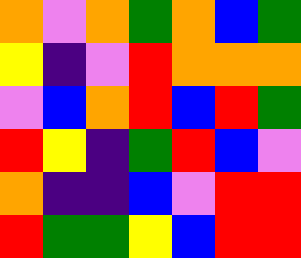[["orange", "violet", "orange", "green", "orange", "blue", "green"], ["yellow", "indigo", "violet", "red", "orange", "orange", "orange"], ["violet", "blue", "orange", "red", "blue", "red", "green"], ["red", "yellow", "indigo", "green", "red", "blue", "violet"], ["orange", "indigo", "indigo", "blue", "violet", "red", "red"], ["red", "green", "green", "yellow", "blue", "red", "red"]]